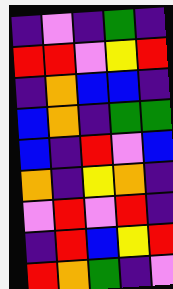[["indigo", "violet", "indigo", "green", "indigo"], ["red", "red", "violet", "yellow", "red"], ["indigo", "orange", "blue", "blue", "indigo"], ["blue", "orange", "indigo", "green", "green"], ["blue", "indigo", "red", "violet", "blue"], ["orange", "indigo", "yellow", "orange", "indigo"], ["violet", "red", "violet", "red", "indigo"], ["indigo", "red", "blue", "yellow", "red"], ["red", "orange", "green", "indigo", "violet"]]